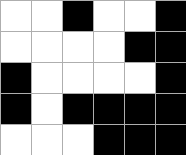[["white", "white", "black", "white", "white", "black"], ["white", "white", "white", "white", "black", "black"], ["black", "white", "white", "white", "white", "black"], ["black", "white", "black", "black", "black", "black"], ["white", "white", "white", "black", "black", "black"]]